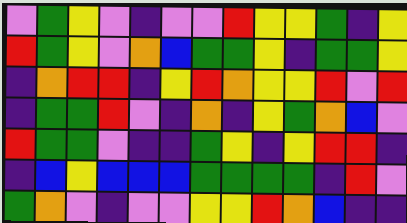[["violet", "green", "yellow", "violet", "indigo", "violet", "violet", "red", "yellow", "yellow", "green", "indigo", "yellow"], ["red", "green", "yellow", "violet", "orange", "blue", "green", "green", "yellow", "indigo", "green", "green", "yellow"], ["indigo", "orange", "red", "red", "indigo", "yellow", "red", "orange", "yellow", "yellow", "red", "violet", "red"], ["indigo", "green", "green", "red", "violet", "indigo", "orange", "indigo", "yellow", "green", "orange", "blue", "violet"], ["red", "green", "green", "violet", "indigo", "indigo", "green", "yellow", "indigo", "yellow", "red", "red", "indigo"], ["indigo", "blue", "yellow", "blue", "blue", "blue", "green", "green", "green", "green", "indigo", "red", "violet"], ["green", "orange", "violet", "indigo", "violet", "violet", "yellow", "yellow", "red", "orange", "blue", "indigo", "indigo"]]